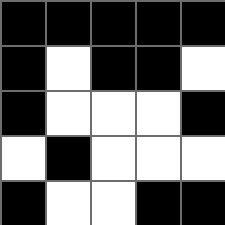[["black", "black", "black", "black", "black"], ["black", "white", "black", "black", "white"], ["black", "white", "white", "white", "black"], ["white", "black", "white", "white", "white"], ["black", "white", "white", "black", "black"]]